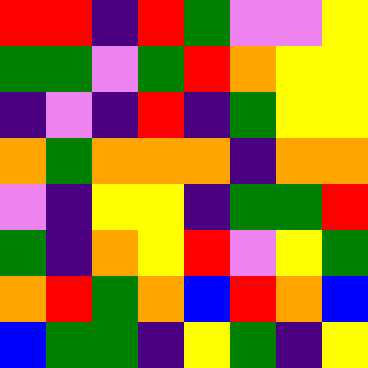[["red", "red", "indigo", "red", "green", "violet", "violet", "yellow"], ["green", "green", "violet", "green", "red", "orange", "yellow", "yellow"], ["indigo", "violet", "indigo", "red", "indigo", "green", "yellow", "yellow"], ["orange", "green", "orange", "orange", "orange", "indigo", "orange", "orange"], ["violet", "indigo", "yellow", "yellow", "indigo", "green", "green", "red"], ["green", "indigo", "orange", "yellow", "red", "violet", "yellow", "green"], ["orange", "red", "green", "orange", "blue", "red", "orange", "blue"], ["blue", "green", "green", "indigo", "yellow", "green", "indigo", "yellow"]]